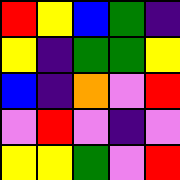[["red", "yellow", "blue", "green", "indigo"], ["yellow", "indigo", "green", "green", "yellow"], ["blue", "indigo", "orange", "violet", "red"], ["violet", "red", "violet", "indigo", "violet"], ["yellow", "yellow", "green", "violet", "red"]]